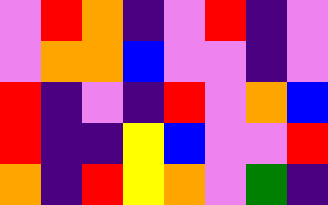[["violet", "red", "orange", "indigo", "violet", "red", "indigo", "violet"], ["violet", "orange", "orange", "blue", "violet", "violet", "indigo", "violet"], ["red", "indigo", "violet", "indigo", "red", "violet", "orange", "blue"], ["red", "indigo", "indigo", "yellow", "blue", "violet", "violet", "red"], ["orange", "indigo", "red", "yellow", "orange", "violet", "green", "indigo"]]